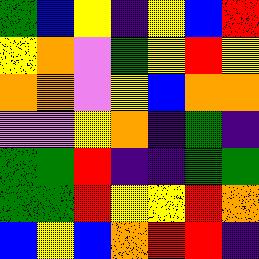[["green", "blue", "yellow", "indigo", "yellow", "blue", "red"], ["yellow", "orange", "violet", "green", "yellow", "red", "yellow"], ["orange", "orange", "violet", "yellow", "blue", "orange", "orange"], ["violet", "violet", "yellow", "orange", "indigo", "green", "indigo"], ["green", "green", "red", "indigo", "indigo", "green", "green"], ["green", "green", "red", "yellow", "yellow", "red", "orange"], ["blue", "yellow", "blue", "orange", "red", "red", "indigo"]]